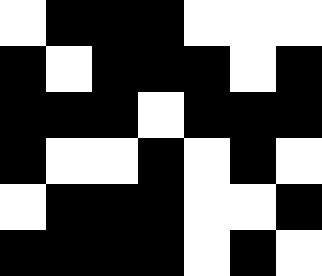[["white", "black", "black", "black", "white", "white", "white"], ["black", "white", "black", "black", "black", "white", "black"], ["black", "black", "black", "white", "black", "black", "black"], ["black", "white", "white", "black", "white", "black", "white"], ["white", "black", "black", "black", "white", "white", "black"], ["black", "black", "black", "black", "white", "black", "white"]]